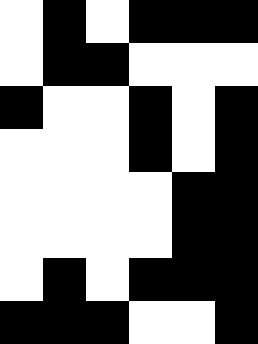[["white", "black", "white", "black", "black", "black"], ["white", "black", "black", "white", "white", "white"], ["black", "white", "white", "black", "white", "black"], ["white", "white", "white", "black", "white", "black"], ["white", "white", "white", "white", "black", "black"], ["white", "white", "white", "white", "black", "black"], ["white", "black", "white", "black", "black", "black"], ["black", "black", "black", "white", "white", "black"]]